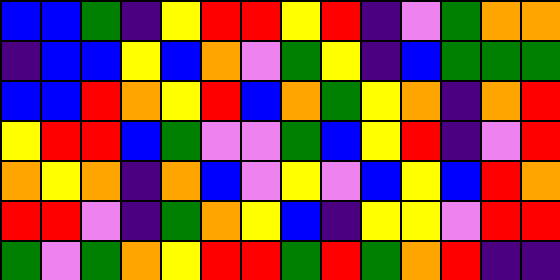[["blue", "blue", "green", "indigo", "yellow", "red", "red", "yellow", "red", "indigo", "violet", "green", "orange", "orange"], ["indigo", "blue", "blue", "yellow", "blue", "orange", "violet", "green", "yellow", "indigo", "blue", "green", "green", "green"], ["blue", "blue", "red", "orange", "yellow", "red", "blue", "orange", "green", "yellow", "orange", "indigo", "orange", "red"], ["yellow", "red", "red", "blue", "green", "violet", "violet", "green", "blue", "yellow", "red", "indigo", "violet", "red"], ["orange", "yellow", "orange", "indigo", "orange", "blue", "violet", "yellow", "violet", "blue", "yellow", "blue", "red", "orange"], ["red", "red", "violet", "indigo", "green", "orange", "yellow", "blue", "indigo", "yellow", "yellow", "violet", "red", "red"], ["green", "violet", "green", "orange", "yellow", "red", "red", "green", "red", "green", "orange", "red", "indigo", "indigo"]]